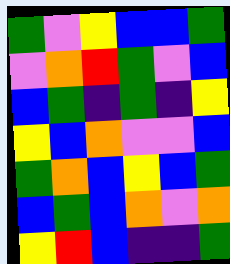[["green", "violet", "yellow", "blue", "blue", "green"], ["violet", "orange", "red", "green", "violet", "blue"], ["blue", "green", "indigo", "green", "indigo", "yellow"], ["yellow", "blue", "orange", "violet", "violet", "blue"], ["green", "orange", "blue", "yellow", "blue", "green"], ["blue", "green", "blue", "orange", "violet", "orange"], ["yellow", "red", "blue", "indigo", "indigo", "green"]]